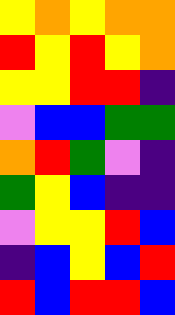[["yellow", "orange", "yellow", "orange", "orange"], ["red", "yellow", "red", "yellow", "orange"], ["yellow", "yellow", "red", "red", "indigo"], ["violet", "blue", "blue", "green", "green"], ["orange", "red", "green", "violet", "indigo"], ["green", "yellow", "blue", "indigo", "indigo"], ["violet", "yellow", "yellow", "red", "blue"], ["indigo", "blue", "yellow", "blue", "red"], ["red", "blue", "red", "red", "blue"]]